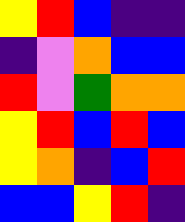[["yellow", "red", "blue", "indigo", "indigo"], ["indigo", "violet", "orange", "blue", "blue"], ["red", "violet", "green", "orange", "orange"], ["yellow", "red", "blue", "red", "blue"], ["yellow", "orange", "indigo", "blue", "red"], ["blue", "blue", "yellow", "red", "indigo"]]